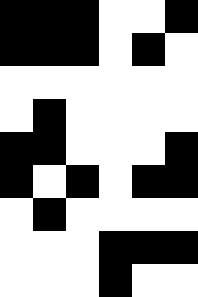[["black", "black", "black", "white", "white", "black"], ["black", "black", "black", "white", "black", "white"], ["white", "white", "white", "white", "white", "white"], ["white", "black", "white", "white", "white", "white"], ["black", "black", "white", "white", "white", "black"], ["black", "white", "black", "white", "black", "black"], ["white", "black", "white", "white", "white", "white"], ["white", "white", "white", "black", "black", "black"], ["white", "white", "white", "black", "white", "white"]]